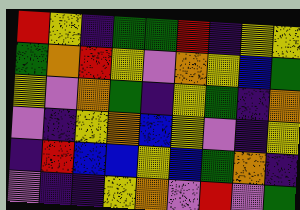[["red", "yellow", "indigo", "green", "green", "red", "indigo", "yellow", "yellow"], ["green", "orange", "red", "yellow", "violet", "orange", "yellow", "blue", "green"], ["yellow", "violet", "orange", "green", "indigo", "yellow", "green", "indigo", "orange"], ["violet", "indigo", "yellow", "orange", "blue", "yellow", "violet", "indigo", "yellow"], ["indigo", "red", "blue", "blue", "yellow", "blue", "green", "orange", "indigo"], ["violet", "indigo", "indigo", "yellow", "orange", "violet", "red", "violet", "green"]]